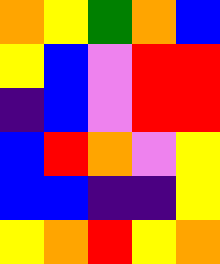[["orange", "yellow", "green", "orange", "blue"], ["yellow", "blue", "violet", "red", "red"], ["indigo", "blue", "violet", "red", "red"], ["blue", "red", "orange", "violet", "yellow"], ["blue", "blue", "indigo", "indigo", "yellow"], ["yellow", "orange", "red", "yellow", "orange"]]